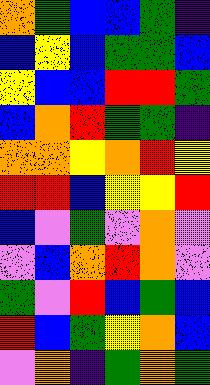[["orange", "green", "blue", "blue", "green", "indigo"], ["blue", "yellow", "blue", "green", "green", "blue"], ["yellow", "blue", "blue", "red", "red", "green"], ["blue", "orange", "red", "green", "green", "indigo"], ["orange", "orange", "yellow", "orange", "red", "yellow"], ["red", "red", "blue", "yellow", "yellow", "red"], ["blue", "violet", "green", "violet", "orange", "violet"], ["violet", "blue", "orange", "red", "orange", "violet"], ["green", "violet", "red", "blue", "green", "blue"], ["red", "blue", "green", "yellow", "orange", "blue"], ["violet", "orange", "indigo", "green", "orange", "green"]]